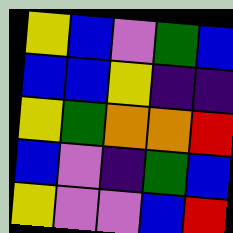[["yellow", "blue", "violet", "green", "blue"], ["blue", "blue", "yellow", "indigo", "indigo"], ["yellow", "green", "orange", "orange", "red"], ["blue", "violet", "indigo", "green", "blue"], ["yellow", "violet", "violet", "blue", "red"]]